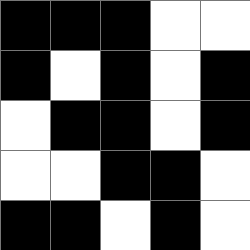[["black", "black", "black", "white", "white"], ["black", "white", "black", "white", "black"], ["white", "black", "black", "white", "black"], ["white", "white", "black", "black", "white"], ["black", "black", "white", "black", "white"]]